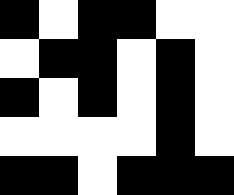[["black", "white", "black", "black", "white", "white"], ["white", "black", "black", "white", "black", "white"], ["black", "white", "black", "white", "black", "white"], ["white", "white", "white", "white", "black", "white"], ["black", "black", "white", "black", "black", "black"]]